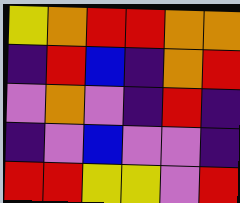[["yellow", "orange", "red", "red", "orange", "orange"], ["indigo", "red", "blue", "indigo", "orange", "red"], ["violet", "orange", "violet", "indigo", "red", "indigo"], ["indigo", "violet", "blue", "violet", "violet", "indigo"], ["red", "red", "yellow", "yellow", "violet", "red"]]